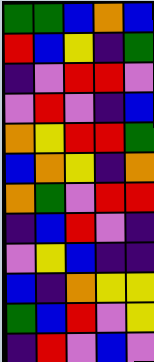[["green", "green", "blue", "orange", "blue"], ["red", "blue", "yellow", "indigo", "green"], ["indigo", "violet", "red", "red", "violet"], ["violet", "red", "violet", "indigo", "blue"], ["orange", "yellow", "red", "red", "green"], ["blue", "orange", "yellow", "indigo", "orange"], ["orange", "green", "violet", "red", "red"], ["indigo", "blue", "red", "violet", "indigo"], ["violet", "yellow", "blue", "indigo", "indigo"], ["blue", "indigo", "orange", "yellow", "yellow"], ["green", "blue", "red", "violet", "yellow"], ["indigo", "red", "violet", "blue", "violet"]]